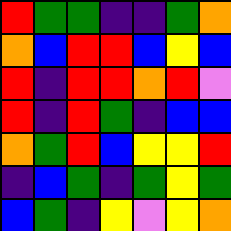[["red", "green", "green", "indigo", "indigo", "green", "orange"], ["orange", "blue", "red", "red", "blue", "yellow", "blue"], ["red", "indigo", "red", "red", "orange", "red", "violet"], ["red", "indigo", "red", "green", "indigo", "blue", "blue"], ["orange", "green", "red", "blue", "yellow", "yellow", "red"], ["indigo", "blue", "green", "indigo", "green", "yellow", "green"], ["blue", "green", "indigo", "yellow", "violet", "yellow", "orange"]]